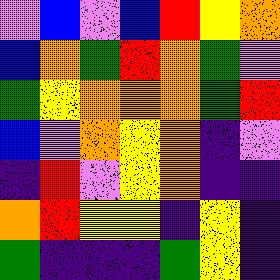[["violet", "blue", "violet", "blue", "red", "yellow", "orange"], ["blue", "orange", "green", "red", "orange", "green", "violet"], ["green", "yellow", "orange", "orange", "orange", "green", "red"], ["blue", "violet", "orange", "yellow", "orange", "indigo", "violet"], ["indigo", "red", "violet", "yellow", "orange", "indigo", "indigo"], ["orange", "red", "yellow", "yellow", "indigo", "yellow", "indigo"], ["green", "indigo", "indigo", "indigo", "green", "yellow", "indigo"]]